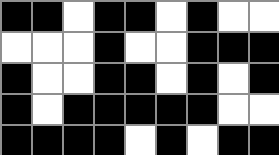[["black", "black", "white", "black", "black", "white", "black", "white", "white"], ["white", "white", "white", "black", "white", "white", "black", "black", "black"], ["black", "white", "white", "black", "black", "white", "black", "white", "black"], ["black", "white", "black", "black", "black", "black", "black", "white", "white"], ["black", "black", "black", "black", "white", "black", "white", "black", "black"]]